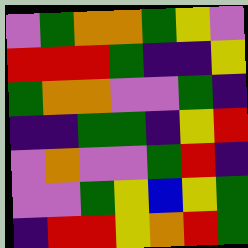[["violet", "green", "orange", "orange", "green", "yellow", "violet"], ["red", "red", "red", "green", "indigo", "indigo", "yellow"], ["green", "orange", "orange", "violet", "violet", "green", "indigo"], ["indigo", "indigo", "green", "green", "indigo", "yellow", "red"], ["violet", "orange", "violet", "violet", "green", "red", "indigo"], ["violet", "violet", "green", "yellow", "blue", "yellow", "green"], ["indigo", "red", "red", "yellow", "orange", "red", "green"]]